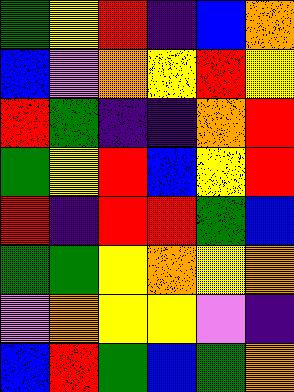[["green", "yellow", "red", "indigo", "blue", "orange"], ["blue", "violet", "orange", "yellow", "red", "yellow"], ["red", "green", "indigo", "indigo", "orange", "red"], ["green", "yellow", "red", "blue", "yellow", "red"], ["red", "indigo", "red", "red", "green", "blue"], ["green", "green", "yellow", "orange", "yellow", "orange"], ["violet", "orange", "yellow", "yellow", "violet", "indigo"], ["blue", "red", "green", "blue", "green", "orange"]]